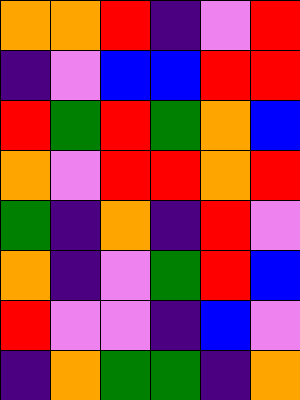[["orange", "orange", "red", "indigo", "violet", "red"], ["indigo", "violet", "blue", "blue", "red", "red"], ["red", "green", "red", "green", "orange", "blue"], ["orange", "violet", "red", "red", "orange", "red"], ["green", "indigo", "orange", "indigo", "red", "violet"], ["orange", "indigo", "violet", "green", "red", "blue"], ["red", "violet", "violet", "indigo", "blue", "violet"], ["indigo", "orange", "green", "green", "indigo", "orange"]]